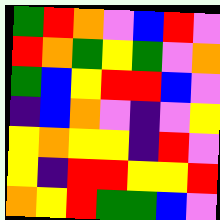[["green", "red", "orange", "violet", "blue", "red", "violet"], ["red", "orange", "green", "yellow", "green", "violet", "orange"], ["green", "blue", "yellow", "red", "red", "blue", "violet"], ["indigo", "blue", "orange", "violet", "indigo", "violet", "yellow"], ["yellow", "orange", "yellow", "yellow", "indigo", "red", "violet"], ["yellow", "indigo", "red", "red", "yellow", "yellow", "red"], ["orange", "yellow", "red", "green", "green", "blue", "violet"]]